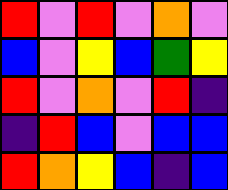[["red", "violet", "red", "violet", "orange", "violet"], ["blue", "violet", "yellow", "blue", "green", "yellow"], ["red", "violet", "orange", "violet", "red", "indigo"], ["indigo", "red", "blue", "violet", "blue", "blue"], ["red", "orange", "yellow", "blue", "indigo", "blue"]]